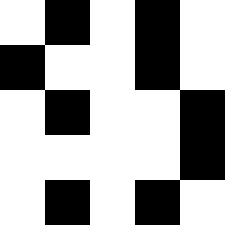[["white", "black", "white", "black", "white"], ["black", "white", "white", "black", "white"], ["white", "black", "white", "white", "black"], ["white", "white", "white", "white", "black"], ["white", "black", "white", "black", "white"]]